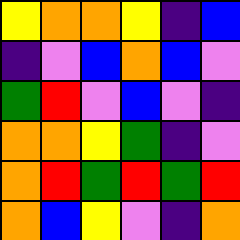[["yellow", "orange", "orange", "yellow", "indigo", "blue"], ["indigo", "violet", "blue", "orange", "blue", "violet"], ["green", "red", "violet", "blue", "violet", "indigo"], ["orange", "orange", "yellow", "green", "indigo", "violet"], ["orange", "red", "green", "red", "green", "red"], ["orange", "blue", "yellow", "violet", "indigo", "orange"]]